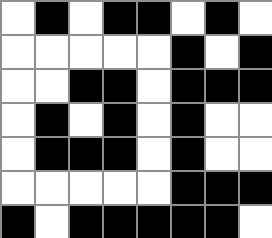[["white", "black", "white", "black", "black", "white", "black", "white"], ["white", "white", "white", "white", "white", "black", "white", "black"], ["white", "white", "black", "black", "white", "black", "black", "black"], ["white", "black", "white", "black", "white", "black", "white", "white"], ["white", "black", "black", "black", "white", "black", "white", "white"], ["white", "white", "white", "white", "white", "black", "black", "black"], ["black", "white", "black", "black", "black", "black", "black", "white"]]